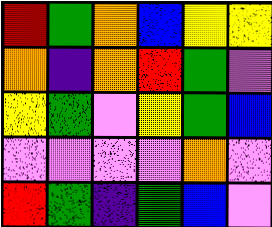[["red", "green", "orange", "blue", "yellow", "yellow"], ["orange", "indigo", "orange", "red", "green", "violet"], ["yellow", "green", "violet", "yellow", "green", "blue"], ["violet", "violet", "violet", "violet", "orange", "violet"], ["red", "green", "indigo", "green", "blue", "violet"]]